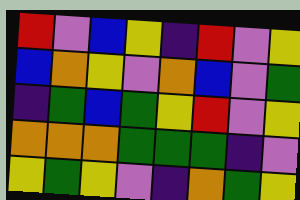[["red", "violet", "blue", "yellow", "indigo", "red", "violet", "yellow"], ["blue", "orange", "yellow", "violet", "orange", "blue", "violet", "green"], ["indigo", "green", "blue", "green", "yellow", "red", "violet", "yellow"], ["orange", "orange", "orange", "green", "green", "green", "indigo", "violet"], ["yellow", "green", "yellow", "violet", "indigo", "orange", "green", "yellow"]]